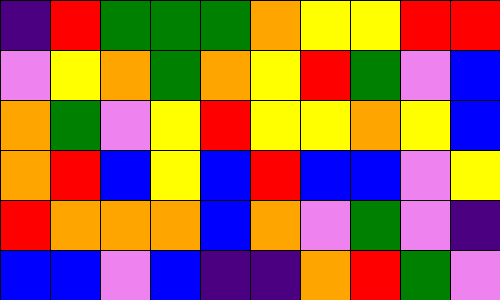[["indigo", "red", "green", "green", "green", "orange", "yellow", "yellow", "red", "red"], ["violet", "yellow", "orange", "green", "orange", "yellow", "red", "green", "violet", "blue"], ["orange", "green", "violet", "yellow", "red", "yellow", "yellow", "orange", "yellow", "blue"], ["orange", "red", "blue", "yellow", "blue", "red", "blue", "blue", "violet", "yellow"], ["red", "orange", "orange", "orange", "blue", "orange", "violet", "green", "violet", "indigo"], ["blue", "blue", "violet", "blue", "indigo", "indigo", "orange", "red", "green", "violet"]]